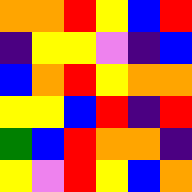[["orange", "orange", "red", "yellow", "blue", "red"], ["indigo", "yellow", "yellow", "violet", "indigo", "blue"], ["blue", "orange", "red", "yellow", "orange", "orange"], ["yellow", "yellow", "blue", "red", "indigo", "red"], ["green", "blue", "red", "orange", "orange", "indigo"], ["yellow", "violet", "red", "yellow", "blue", "orange"]]